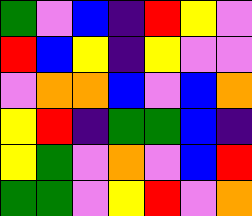[["green", "violet", "blue", "indigo", "red", "yellow", "violet"], ["red", "blue", "yellow", "indigo", "yellow", "violet", "violet"], ["violet", "orange", "orange", "blue", "violet", "blue", "orange"], ["yellow", "red", "indigo", "green", "green", "blue", "indigo"], ["yellow", "green", "violet", "orange", "violet", "blue", "red"], ["green", "green", "violet", "yellow", "red", "violet", "orange"]]